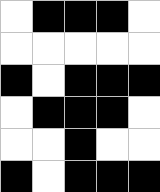[["white", "black", "black", "black", "white"], ["white", "white", "white", "white", "white"], ["black", "white", "black", "black", "black"], ["white", "black", "black", "black", "white"], ["white", "white", "black", "white", "white"], ["black", "white", "black", "black", "black"]]